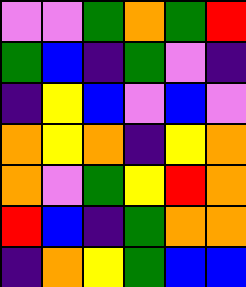[["violet", "violet", "green", "orange", "green", "red"], ["green", "blue", "indigo", "green", "violet", "indigo"], ["indigo", "yellow", "blue", "violet", "blue", "violet"], ["orange", "yellow", "orange", "indigo", "yellow", "orange"], ["orange", "violet", "green", "yellow", "red", "orange"], ["red", "blue", "indigo", "green", "orange", "orange"], ["indigo", "orange", "yellow", "green", "blue", "blue"]]